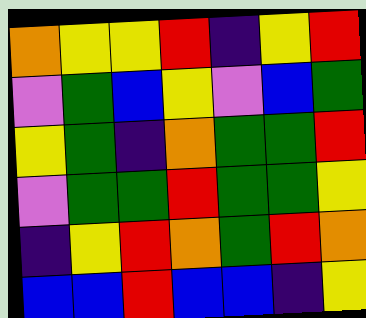[["orange", "yellow", "yellow", "red", "indigo", "yellow", "red"], ["violet", "green", "blue", "yellow", "violet", "blue", "green"], ["yellow", "green", "indigo", "orange", "green", "green", "red"], ["violet", "green", "green", "red", "green", "green", "yellow"], ["indigo", "yellow", "red", "orange", "green", "red", "orange"], ["blue", "blue", "red", "blue", "blue", "indigo", "yellow"]]